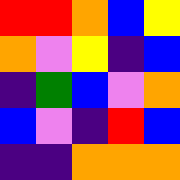[["red", "red", "orange", "blue", "yellow"], ["orange", "violet", "yellow", "indigo", "blue"], ["indigo", "green", "blue", "violet", "orange"], ["blue", "violet", "indigo", "red", "blue"], ["indigo", "indigo", "orange", "orange", "orange"]]